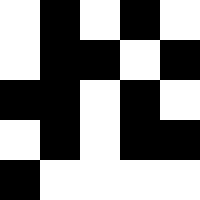[["white", "black", "white", "black", "white"], ["white", "black", "black", "white", "black"], ["black", "black", "white", "black", "white"], ["white", "black", "white", "black", "black"], ["black", "white", "white", "white", "white"]]